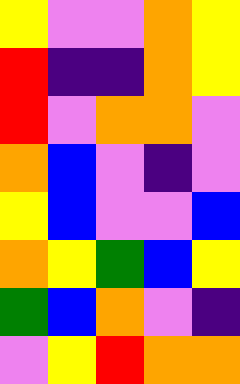[["yellow", "violet", "violet", "orange", "yellow"], ["red", "indigo", "indigo", "orange", "yellow"], ["red", "violet", "orange", "orange", "violet"], ["orange", "blue", "violet", "indigo", "violet"], ["yellow", "blue", "violet", "violet", "blue"], ["orange", "yellow", "green", "blue", "yellow"], ["green", "blue", "orange", "violet", "indigo"], ["violet", "yellow", "red", "orange", "orange"]]